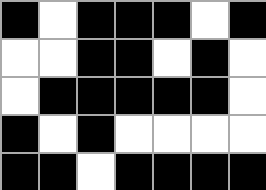[["black", "white", "black", "black", "black", "white", "black"], ["white", "white", "black", "black", "white", "black", "white"], ["white", "black", "black", "black", "black", "black", "white"], ["black", "white", "black", "white", "white", "white", "white"], ["black", "black", "white", "black", "black", "black", "black"]]